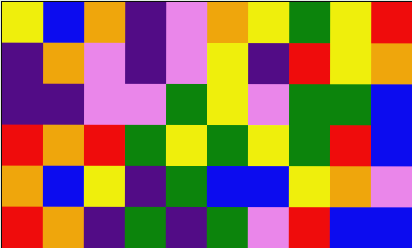[["yellow", "blue", "orange", "indigo", "violet", "orange", "yellow", "green", "yellow", "red"], ["indigo", "orange", "violet", "indigo", "violet", "yellow", "indigo", "red", "yellow", "orange"], ["indigo", "indigo", "violet", "violet", "green", "yellow", "violet", "green", "green", "blue"], ["red", "orange", "red", "green", "yellow", "green", "yellow", "green", "red", "blue"], ["orange", "blue", "yellow", "indigo", "green", "blue", "blue", "yellow", "orange", "violet"], ["red", "orange", "indigo", "green", "indigo", "green", "violet", "red", "blue", "blue"]]